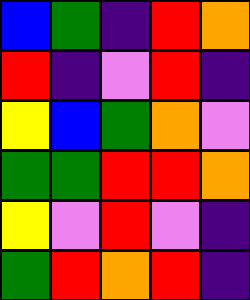[["blue", "green", "indigo", "red", "orange"], ["red", "indigo", "violet", "red", "indigo"], ["yellow", "blue", "green", "orange", "violet"], ["green", "green", "red", "red", "orange"], ["yellow", "violet", "red", "violet", "indigo"], ["green", "red", "orange", "red", "indigo"]]